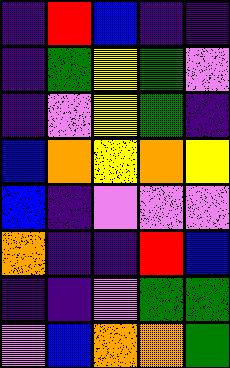[["indigo", "red", "blue", "indigo", "indigo"], ["indigo", "green", "yellow", "green", "violet"], ["indigo", "violet", "yellow", "green", "indigo"], ["blue", "orange", "yellow", "orange", "yellow"], ["blue", "indigo", "violet", "violet", "violet"], ["orange", "indigo", "indigo", "red", "blue"], ["indigo", "indigo", "violet", "green", "green"], ["violet", "blue", "orange", "orange", "green"]]